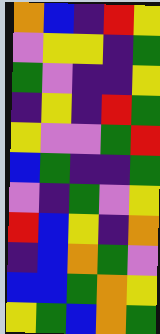[["orange", "blue", "indigo", "red", "yellow"], ["violet", "yellow", "yellow", "indigo", "green"], ["green", "violet", "indigo", "indigo", "yellow"], ["indigo", "yellow", "indigo", "red", "green"], ["yellow", "violet", "violet", "green", "red"], ["blue", "green", "indigo", "indigo", "green"], ["violet", "indigo", "green", "violet", "yellow"], ["red", "blue", "yellow", "indigo", "orange"], ["indigo", "blue", "orange", "green", "violet"], ["blue", "blue", "green", "orange", "yellow"], ["yellow", "green", "blue", "orange", "green"]]